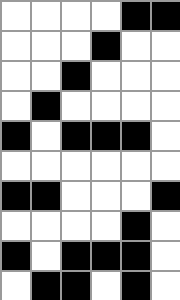[["white", "white", "white", "white", "black", "black"], ["white", "white", "white", "black", "white", "white"], ["white", "white", "black", "white", "white", "white"], ["white", "black", "white", "white", "white", "white"], ["black", "white", "black", "black", "black", "white"], ["white", "white", "white", "white", "white", "white"], ["black", "black", "white", "white", "white", "black"], ["white", "white", "white", "white", "black", "white"], ["black", "white", "black", "black", "black", "white"], ["white", "black", "black", "white", "black", "white"]]